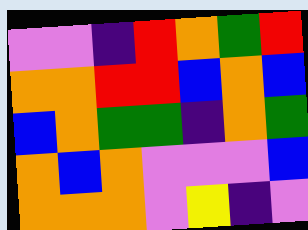[["violet", "violet", "indigo", "red", "orange", "green", "red"], ["orange", "orange", "red", "red", "blue", "orange", "blue"], ["blue", "orange", "green", "green", "indigo", "orange", "green"], ["orange", "blue", "orange", "violet", "violet", "violet", "blue"], ["orange", "orange", "orange", "violet", "yellow", "indigo", "violet"]]